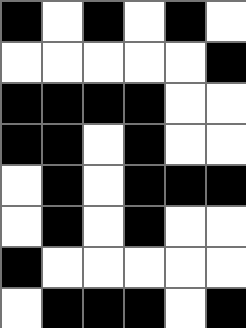[["black", "white", "black", "white", "black", "white"], ["white", "white", "white", "white", "white", "black"], ["black", "black", "black", "black", "white", "white"], ["black", "black", "white", "black", "white", "white"], ["white", "black", "white", "black", "black", "black"], ["white", "black", "white", "black", "white", "white"], ["black", "white", "white", "white", "white", "white"], ["white", "black", "black", "black", "white", "black"]]